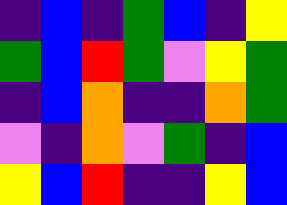[["indigo", "blue", "indigo", "green", "blue", "indigo", "yellow"], ["green", "blue", "red", "green", "violet", "yellow", "green"], ["indigo", "blue", "orange", "indigo", "indigo", "orange", "green"], ["violet", "indigo", "orange", "violet", "green", "indigo", "blue"], ["yellow", "blue", "red", "indigo", "indigo", "yellow", "blue"]]